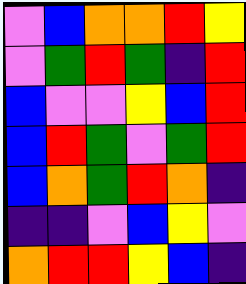[["violet", "blue", "orange", "orange", "red", "yellow"], ["violet", "green", "red", "green", "indigo", "red"], ["blue", "violet", "violet", "yellow", "blue", "red"], ["blue", "red", "green", "violet", "green", "red"], ["blue", "orange", "green", "red", "orange", "indigo"], ["indigo", "indigo", "violet", "blue", "yellow", "violet"], ["orange", "red", "red", "yellow", "blue", "indigo"]]